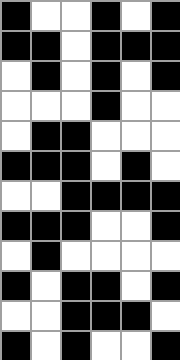[["black", "white", "white", "black", "white", "black"], ["black", "black", "white", "black", "black", "black"], ["white", "black", "white", "black", "white", "black"], ["white", "white", "white", "black", "white", "white"], ["white", "black", "black", "white", "white", "white"], ["black", "black", "black", "white", "black", "white"], ["white", "white", "black", "black", "black", "black"], ["black", "black", "black", "white", "white", "black"], ["white", "black", "white", "white", "white", "white"], ["black", "white", "black", "black", "white", "black"], ["white", "white", "black", "black", "black", "white"], ["black", "white", "black", "white", "white", "black"]]